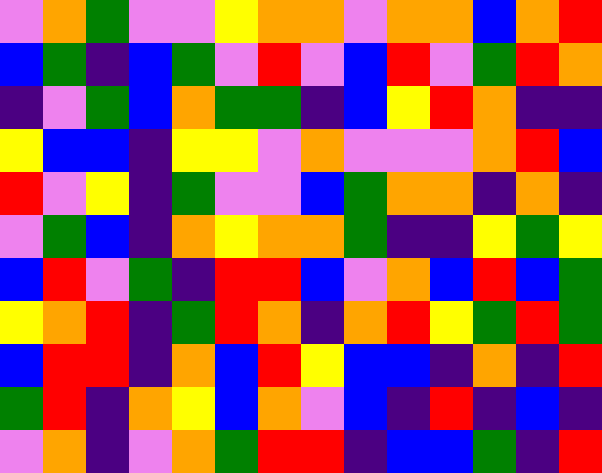[["violet", "orange", "green", "violet", "violet", "yellow", "orange", "orange", "violet", "orange", "orange", "blue", "orange", "red"], ["blue", "green", "indigo", "blue", "green", "violet", "red", "violet", "blue", "red", "violet", "green", "red", "orange"], ["indigo", "violet", "green", "blue", "orange", "green", "green", "indigo", "blue", "yellow", "red", "orange", "indigo", "indigo"], ["yellow", "blue", "blue", "indigo", "yellow", "yellow", "violet", "orange", "violet", "violet", "violet", "orange", "red", "blue"], ["red", "violet", "yellow", "indigo", "green", "violet", "violet", "blue", "green", "orange", "orange", "indigo", "orange", "indigo"], ["violet", "green", "blue", "indigo", "orange", "yellow", "orange", "orange", "green", "indigo", "indigo", "yellow", "green", "yellow"], ["blue", "red", "violet", "green", "indigo", "red", "red", "blue", "violet", "orange", "blue", "red", "blue", "green"], ["yellow", "orange", "red", "indigo", "green", "red", "orange", "indigo", "orange", "red", "yellow", "green", "red", "green"], ["blue", "red", "red", "indigo", "orange", "blue", "red", "yellow", "blue", "blue", "indigo", "orange", "indigo", "red"], ["green", "red", "indigo", "orange", "yellow", "blue", "orange", "violet", "blue", "indigo", "red", "indigo", "blue", "indigo"], ["violet", "orange", "indigo", "violet", "orange", "green", "red", "red", "indigo", "blue", "blue", "green", "indigo", "red"]]